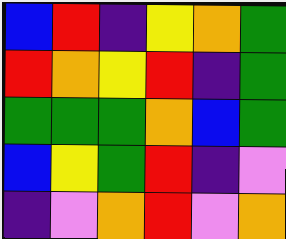[["blue", "red", "indigo", "yellow", "orange", "green"], ["red", "orange", "yellow", "red", "indigo", "green"], ["green", "green", "green", "orange", "blue", "green"], ["blue", "yellow", "green", "red", "indigo", "violet"], ["indigo", "violet", "orange", "red", "violet", "orange"]]